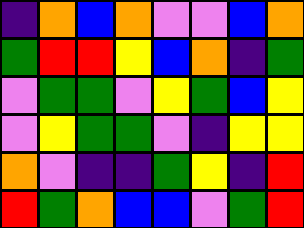[["indigo", "orange", "blue", "orange", "violet", "violet", "blue", "orange"], ["green", "red", "red", "yellow", "blue", "orange", "indigo", "green"], ["violet", "green", "green", "violet", "yellow", "green", "blue", "yellow"], ["violet", "yellow", "green", "green", "violet", "indigo", "yellow", "yellow"], ["orange", "violet", "indigo", "indigo", "green", "yellow", "indigo", "red"], ["red", "green", "orange", "blue", "blue", "violet", "green", "red"]]